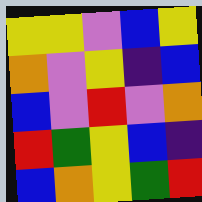[["yellow", "yellow", "violet", "blue", "yellow"], ["orange", "violet", "yellow", "indigo", "blue"], ["blue", "violet", "red", "violet", "orange"], ["red", "green", "yellow", "blue", "indigo"], ["blue", "orange", "yellow", "green", "red"]]